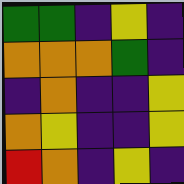[["green", "green", "indigo", "yellow", "indigo"], ["orange", "orange", "orange", "green", "indigo"], ["indigo", "orange", "indigo", "indigo", "yellow"], ["orange", "yellow", "indigo", "indigo", "yellow"], ["red", "orange", "indigo", "yellow", "indigo"]]